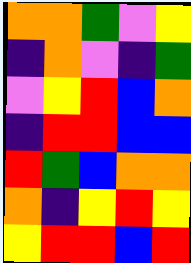[["orange", "orange", "green", "violet", "yellow"], ["indigo", "orange", "violet", "indigo", "green"], ["violet", "yellow", "red", "blue", "orange"], ["indigo", "red", "red", "blue", "blue"], ["red", "green", "blue", "orange", "orange"], ["orange", "indigo", "yellow", "red", "yellow"], ["yellow", "red", "red", "blue", "red"]]